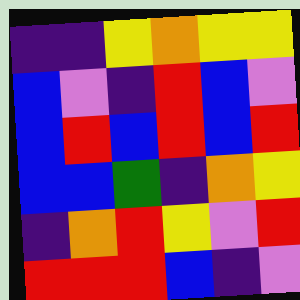[["indigo", "indigo", "yellow", "orange", "yellow", "yellow"], ["blue", "violet", "indigo", "red", "blue", "violet"], ["blue", "red", "blue", "red", "blue", "red"], ["blue", "blue", "green", "indigo", "orange", "yellow"], ["indigo", "orange", "red", "yellow", "violet", "red"], ["red", "red", "red", "blue", "indigo", "violet"]]